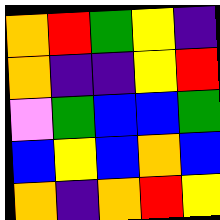[["orange", "red", "green", "yellow", "indigo"], ["orange", "indigo", "indigo", "yellow", "red"], ["violet", "green", "blue", "blue", "green"], ["blue", "yellow", "blue", "orange", "blue"], ["orange", "indigo", "orange", "red", "yellow"]]